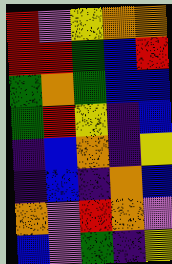[["red", "violet", "yellow", "orange", "orange"], ["red", "red", "green", "blue", "red"], ["green", "orange", "green", "blue", "blue"], ["green", "red", "yellow", "indigo", "blue"], ["indigo", "blue", "orange", "indigo", "yellow"], ["indigo", "blue", "indigo", "orange", "blue"], ["orange", "violet", "red", "orange", "violet"], ["blue", "violet", "green", "indigo", "yellow"]]